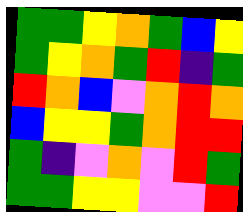[["green", "green", "yellow", "orange", "green", "blue", "yellow"], ["green", "yellow", "orange", "green", "red", "indigo", "green"], ["red", "orange", "blue", "violet", "orange", "red", "orange"], ["blue", "yellow", "yellow", "green", "orange", "red", "red"], ["green", "indigo", "violet", "orange", "violet", "red", "green"], ["green", "green", "yellow", "yellow", "violet", "violet", "red"]]